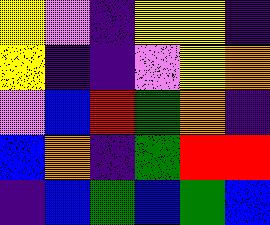[["yellow", "violet", "indigo", "yellow", "yellow", "indigo"], ["yellow", "indigo", "indigo", "violet", "yellow", "orange"], ["violet", "blue", "red", "green", "orange", "indigo"], ["blue", "orange", "indigo", "green", "red", "red"], ["indigo", "blue", "green", "blue", "green", "blue"]]